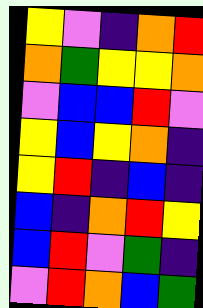[["yellow", "violet", "indigo", "orange", "red"], ["orange", "green", "yellow", "yellow", "orange"], ["violet", "blue", "blue", "red", "violet"], ["yellow", "blue", "yellow", "orange", "indigo"], ["yellow", "red", "indigo", "blue", "indigo"], ["blue", "indigo", "orange", "red", "yellow"], ["blue", "red", "violet", "green", "indigo"], ["violet", "red", "orange", "blue", "green"]]